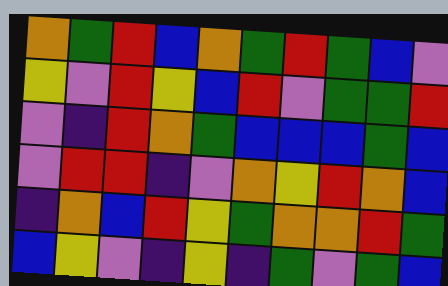[["orange", "green", "red", "blue", "orange", "green", "red", "green", "blue", "violet"], ["yellow", "violet", "red", "yellow", "blue", "red", "violet", "green", "green", "red"], ["violet", "indigo", "red", "orange", "green", "blue", "blue", "blue", "green", "blue"], ["violet", "red", "red", "indigo", "violet", "orange", "yellow", "red", "orange", "blue"], ["indigo", "orange", "blue", "red", "yellow", "green", "orange", "orange", "red", "green"], ["blue", "yellow", "violet", "indigo", "yellow", "indigo", "green", "violet", "green", "blue"]]